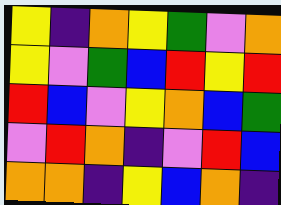[["yellow", "indigo", "orange", "yellow", "green", "violet", "orange"], ["yellow", "violet", "green", "blue", "red", "yellow", "red"], ["red", "blue", "violet", "yellow", "orange", "blue", "green"], ["violet", "red", "orange", "indigo", "violet", "red", "blue"], ["orange", "orange", "indigo", "yellow", "blue", "orange", "indigo"]]